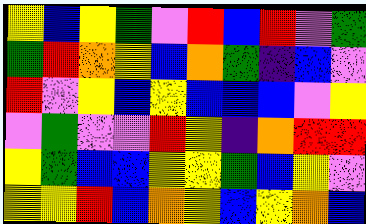[["yellow", "blue", "yellow", "green", "violet", "red", "blue", "red", "violet", "green"], ["green", "red", "orange", "yellow", "blue", "orange", "green", "indigo", "blue", "violet"], ["red", "violet", "yellow", "blue", "yellow", "blue", "blue", "blue", "violet", "yellow"], ["violet", "green", "violet", "violet", "red", "yellow", "indigo", "orange", "red", "red"], ["yellow", "green", "blue", "blue", "yellow", "yellow", "green", "blue", "yellow", "violet"], ["yellow", "yellow", "red", "blue", "orange", "yellow", "blue", "yellow", "orange", "blue"]]